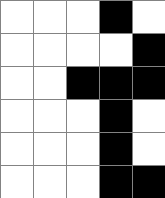[["white", "white", "white", "black", "white"], ["white", "white", "white", "white", "black"], ["white", "white", "black", "black", "black"], ["white", "white", "white", "black", "white"], ["white", "white", "white", "black", "white"], ["white", "white", "white", "black", "black"]]